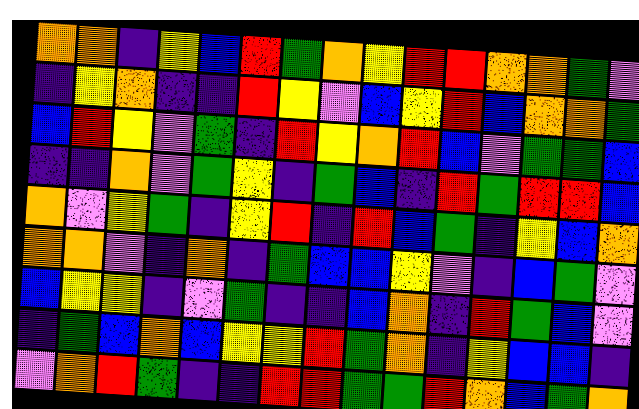[["orange", "orange", "indigo", "yellow", "blue", "red", "green", "orange", "yellow", "red", "red", "orange", "orange", "green", "violet"], ["indigo", "yellow", "orange", "indigo", "indigo", "red", "yellow", "violet", "blue", "yellow", "red", "blue", "orange", "orange", "green"], ["blue", "red", "yellow", "violet", "green", "indigo", "red", "yellow", "orange", "red", "blue", "violet", "green", "green", "blue"], ["indigo", "indigo", "orange", "violet", "green", "yellow", "indigo", "green", "blue", "indigo", "red", "green", "red", "red", "blue"], ["orange", "violet", "yellow", "green", "indigo", "yellow", "red", "indigo", "red", "blue", "green", "indigo", "yellow", "blue", "orange"], ["orange", "orange", "violet", "indigo", "orange", "indigo", "green", "blue", "blue", "yellow", "violet", "indigo", "blue", "green", "violet"], ["blue", "yellow", "yellow", "indigo", "violet", "green", "indigo", "indigo", "blue", "orange", "indigo", "red", "green", "blue", "violet"], ["indigo", "green", "blue", "orange", "blue", "yellow", "yellow", "red", "green", "orange", "indigo", "yellow", "blue", "blue", "indigo"], ["violet", "orange", "red", "green", "indigo", "indigo", "red", "red", "green", "green", "red", "orange", "blue", "green", "orange"]]